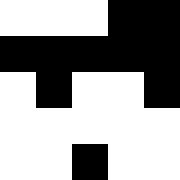[["white", "white", "white", "black", "black"], ["black", "black", "black", "black", "black"], ["white", "black", "white", "white", "black"], ["white", "white", "white", "white", "white"], ["white", "white", "black", "white", "white"]]